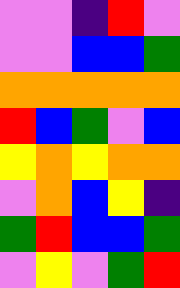[["violet", "violet", "indigo", "red", "violet"], ["violet", "violet", "blue", "blue", "green"], ["orange", "orange", "orange", "orange", "orange"], ["red", "blue", "green", "violet", "blue"], ["yellow", "orange", "yellow", "orange", "orange"], ["violet", "orange", "blue", "yellow", "indigo"], ["green", "red", "blue", "blue", "green"], ["violet", "yellow", "violet", "green", "red"]]